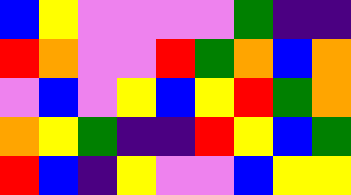[["blue", "yellow", "violet", "violet", "violet", "violet", "green", "indigo", "indigo"], ["red", "orange", "violet", "violet", "red", "green", "orange", "blue", "orange"], ["violet", "blue", "violet", "yellow", "blue", "yellow", "red", "green", "orange"], ["orange", "yellow", "green", "indigo", "indigo", "red", "yellow", "blue", "green"], ["red", "blue", "indigo", "yellow", "violet", "violet", "blue", "yellow", "yellow"]]